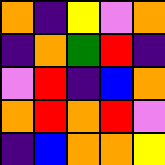[["orange", "indigo", "yellow", "violet", "orange"], ["indigo", "orange", "green", "red", "indigo"], ["violet", "red", "indigo", "blue", "orange"], ["orange", "red", "orange", "red", "violet"], ["indigo", "blue", "orange", "orange", "yellow"]]